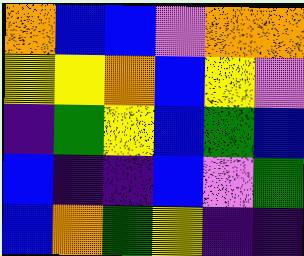[["orange", "blue", "blue", "violet", "orange", "orange"], ["yellow", "yellow", "orange", "blue", "yellow", "violet"], ["indigo", "green", "yellow", "blue", "green", "blue"], ["blue", "indigo", "indigo", "blue", "violet", "green"], ["blue", "orange", "green", "yellow", "indigo", "indigo"]]